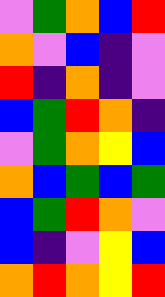[["violet", "green", "orange", "blue", "red"], ["orange", "violet", "blue", "indigo", "violet"], ["red", "indigo", "orange", "indigo", "violet"], ["blue", "green", "red", "orange", "indigo"], ["violet", "green", "orange", "yellow", "blue"], ["orange", "blue", "green", "blue", "green"], ["blue", "green", "red", "orange", "violet"], ["blue", "indigo", "violet", "yellow", "blue"], ["orange", "red", "orange", "yellow", "red"]]